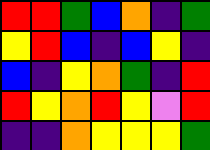[["red", "red", "green", "blue", "orange", "indigo", "green"], ["yellow", "red", "blue", "indigo", "blue", "yellow", "indigo"], ["blue", "indigo", "yellow", "orange", "green", "indigo", "red"], ["red", "yellow", "orange", "red", "yellow", "violet", "red"], ["indigo", "indigo", "orange", "yellow", "yellow", "yellow", "green"]]